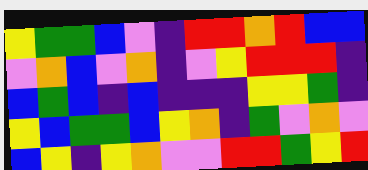[["yellow", "green", "green", "blue", "violet", "indigo", "red", "red", "orange", "red", "blue", "blue"], ["violet", "orange", "blue", "violet", "orange", "indigo", "violet", "yellow", "red", "red", "red", "indigo"], ["blue", "green", "blue", "indigo", "blue", "indigo", "indigo", "indigo", "yellow", "yellow", "green", "indigo"], ["yellow", "blue", "green", "green", "blue", "yellow", "orange", "indigo", "green", "violet", "orange", "violet"], ["blue", "yellow", "indigo", "yellow", "orange", "violet", "violet", "red", "red", "green", "yellow", "red"]]